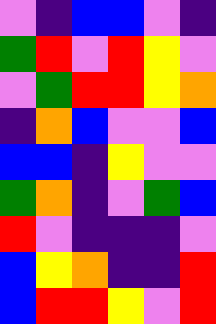[["violet", "indigo", "blue", "blue", "violet", "indigo"], ["green", "red", "violet", "red", "yellow", "violet"], ["violet", "green", "red", "red", "yellow", "orange"], ["indigo", "orange", "blue", "violet", "violet", "blue"], ["blue", "blue", "indigo", "yellow", "violet", "violet"], ["green", "orange", "indigo", "violet", "green", "blue"], ["red", "violet", "indigo", "indigo", "indigo", "violet"], ["blue", "yellow", "orange", "indigo", "indigo", "red"], ["blue", "red", "red", "yellow", "violet", "red"]]